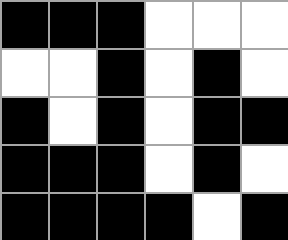[["black", "black", "black", "white", "white", "white"], ["white", "white", "black", "white", "black", "white"], ["black", "white", "black", "white", "black", "black"], ["black", "black", "black", "white", "black", "white"], ["black", "black", "black", "black", "white", "black"]]